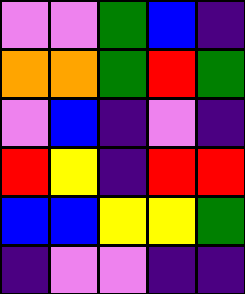[["violet", "violet", "green", "blue", "indigo"], ["orange", "orange", "green", "red", "green"], ["violet", "blue", "indigo", "violet", "indigo"], ["red", "yellow", "indigo", "red", "red"], ["blue", "blue", "yellow", "yellow", "green"], ["indigo", "violet", "violet", "indigo", "indigo"]]